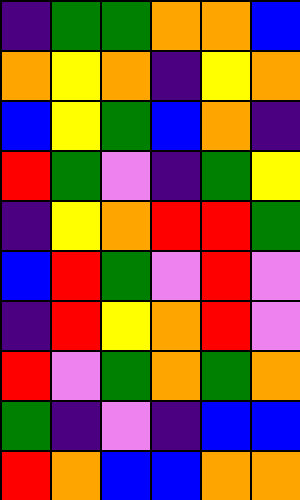[["indigo", "green", "green", "orange", "orange", "blue"], ["orange", "yellow", "orange", "indigo", "yellow", "orange"], ["blue", "yellow", "green", "blue", "orange", "indigo"], ["red", "green", "violet", "indigo", "green", "yellow"], ["indigo", "yellow", "orange", "red", "red", "green"], ["blue", "red", "green", "violet", "red", "violet"], ["indigo", "red", "yellow", "orange", "red", "violet"], ["red", "violet", "green", "orange", "green", "orange"], ["green", "indigo", "violet", "indigo", "blue", "blue"], ["red", "orange", "blue", "blue", "orange", "orange"]]